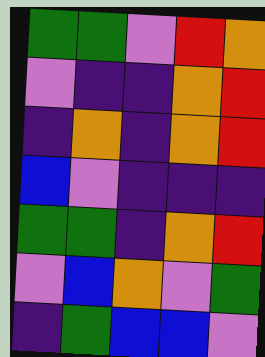[["green", "green", "violet", "red", "orange"], ["violet", "indigo", "indigo", "orange", "red"], ["indigo", "orange", "indigo", "orange", "red"], ["blue", "violet", "indigo", "indigo", "indigo"], ["green", "green", "indigo", "orange", "red"], ["violet", "blue", "orange", "violet", "green"], ["indigo", "green", "blue", "blue", "violet"]]